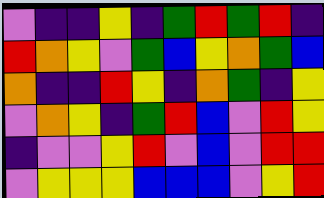[["violet", "indigo", "indigo", "yellow", "indigo", "green", "red", "green", "red", "indigo"], ["red", "orange", "yellow", "violet", "green", "blue", "yellow", "orange", "green", "blue"], ["orange", "indigo", "indigo", "red", "yellow", "indigo", "orange", "green", "indigo", "yellow"], ["violet", "orange", "yellow", "indigo", "green", "red", "blue", "violet", "red", "yellow"], ["indigo", "violet", "violet", "yellow", "red", "violet", "blue", "violet", "red", "red"], ["violet", "yellow", "yellow", "yellow", "blue", "blue", "blue", "violet", "yellow", "red"]]